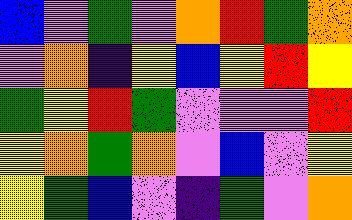[["blue", "violet", "green", "violet", "orange", "red", "green", "orange"], ["violet", "orange", "indigo", "yellow", "blue", "yellow", "red", "yellow"], ["green", "yellow", "red", "green", "violet", "violet", "violet", "red"], ["yellow", "orange", "green", "orange", "violet", "blue", "violet", "yellow"], ["yellow", "green", "blue", "violet", "indigo", "green", "violet", "orange"]]